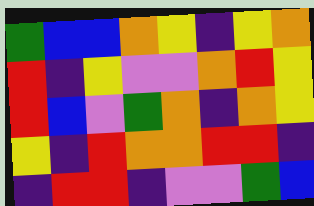[["green", "blue", "blue", "orange", "yellow", "indigo", "yellow", "orange"], ["red", "indigo", "yellow", "violet", "violet", "orange", "red", "yellow"], ["red", "blue", "violet", "green", "orange", "indigo", "orange", "yellow"], ["yellow", "indigo", "red", "orange", "orange", "red", "red", "indigo"], ["indigo", "red", "red", "indigo", "violet", "violet", "green", "blue"]]